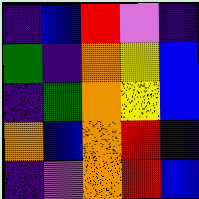[["indigo", "blue", "red", "violet", "indigo"], ["green", "indigo", "orange", "yellow", "blue"], ["indigo", "green", "orange", "yellow", "blue"], ["orange", "blue", "orange", "red", "indigo"], ["indigo", "violet", "orange", "red", "blue"]]